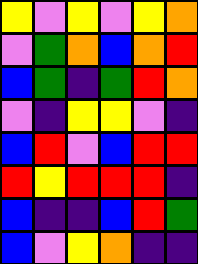[["yellow", "violet", "yellow", "violet", "yellow", "orange"], ["violet", "green", "orange", "blue", "orange", "red"], ["blue", "green", "indigo", "green", "red", "orange"], ["violet", "indigo", "yellow", "yellow", "violet", "indigo"], ["blue", "red", "violet", "blue", "red", "red"], ["red", "yellow", "red", "red", "red", "indigo"], ["blue", "indigo", "indigo", "blue", "red", "green"], ["blue", "violet", "yellow", "orange", "indigo", "indigo"]]